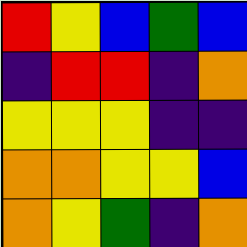[["red", "yellow", "blue", "green", "blue"], ["indigo", "red", "red", "indigo", "orange"], ["yellow", "yellow", "yellow", "indigo", "indigo"], ["orange", "orange", "yellow", "yellow", "blue"], ["orange", "yellow", "green", "indigo", "orange"]]